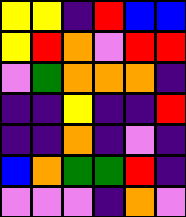[["yellow", "yellow", "indigo", "red", "blue", "blue"], ["yellow", "red", "orange", "violet", "red", "red"], ["violet", "green", "orange", "orange", "orange", "indigo"], ["indigo", "indigo", "yellow", "indigo", "indigo", "red"], ["indigo", "indigo", "orange", "indigo", "violet", "indigo"], ["blue", "orange", "green", "green", "red", "indigo"], ["violet", "violet", "violet", "indigo", "orange", "violet"]]